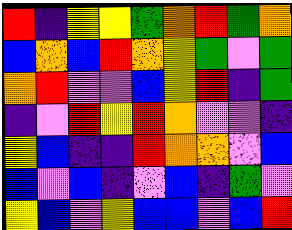[["red", "indigo", "yellow", "yellow", "green", "orange", "red", "green", "orange"], ["blue", "orange", "blue", "red", "orange", "yellow", "green", "violet", "green"], ["orange", "red", "violet", "violet", "blue", "yellow", "red", "indigo", "green"], ["indigo", "violet", "red", "yellow", "red", "orange", "violet", "violet", "indigo"], ["yellow", "blue", "indigo", "indigo", "red", "orange", "orange", "violet", "blue"], ["blue", "violet", "blue", "indigo", "violet", "blue", "indigo", "green", "violet"], ["yellow", "blue", "violet", "yellow", "blue", "blue", "violet", "blue", "red"]]